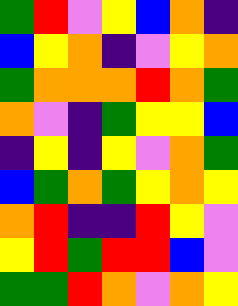[["green", "red", "violet", "yellow", "blue", "orange", "indigo"], ["blue", "yellow", "orange", "indigo", "violet", "yellow", "orange"], ["green", "orange", "orange", "orange", "red", "orange", "green"], ["orange", "violet", "indigo", "green", "yellow", "yellow", "blue"], ["indigo", "yellow", "indigo", "yellow", "violet", "orange", "green"], ["blue", "green", "orange", "green", "yellow", "orange", "yellow"], ["orange", "red", "indigo", "indigo", "red", "yellow", "violet"], ["yellow", "red", "green", "red", "red", "blue", "violet"], ["green", "green", "red", "orange", "violet", "orange", "yellow"]]